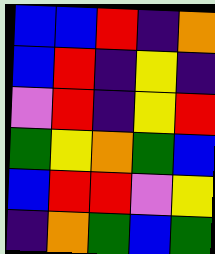[["blue", "blue", "red", "indigo", "orange"], ["blue", "red", "indigo", "yellow", "indigo"], ["violet", "red", "indigo", "yellow", "red"], ["green", "yellow", "orange", "green", "blue"], ["blue", "red", "red", "violet", "yellow"], ["indigo", "orange", "green", "blue", "green"]]